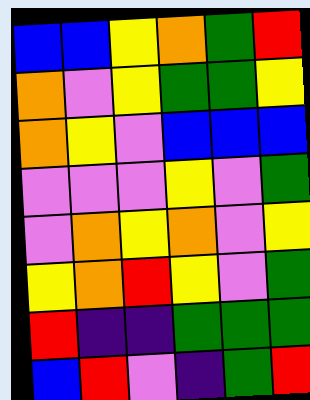[["blue", "blue", "yellow", "orange", "green", "red"], ["orange", "violet", "yellow", "green", "green", "yellow"], ["orange", "yellow", "violet", "blue", "blue", "blue"], ["violet", "violet", "violet", "yellow", "violet", "green"], ["violet", "orange", "yellow", "orange", "violet", "yellow"], ["yellow", "orange", "red", "yellow", "violet", "green"], ["red", "indigo", "indigo", "green", "green", "green"], ["blue", "red", "violet", "indigo", "green", "red"]]